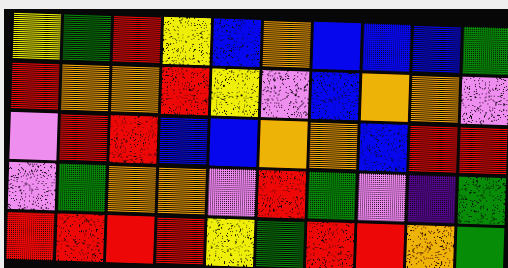[["yellow", "green", "red", "yellow", "blue", "orange", "blue", "blue", "blue", "green"], ["red", "orange", "orange", "red", "yellow", "violet", "blue", "orange", "orange", "violet"], ["violet", "red", "red", "blue", "blue", "orange", "orange", "blue", "red", "red"], ["violet", "green", "orange", "orange", "violet", "red", "green", "violet", "indigo", "green"], ["red", "red", "red", "red", "yellow", "green", "red", "red", "orange", "green"]]